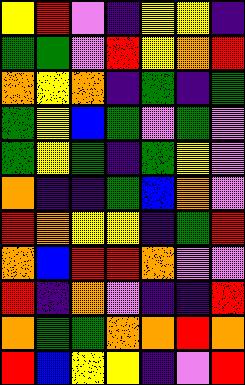[["yellow", "red", "violet", "indigo", "yellow", "yellow", "indigo"], ["green", "green", "violet", "red", "yellow", "orange", "red"], ["orange", "yellow", "orange", "indigo", "green", "indigo", "green"], ["green", "yellow", "blue", "green", "violet", "green", "violet"], ["green", "yellow", "green", "indigo", "green", "yellow", "violet"], ["orange", "indigo", "indigo", "green", "blue", "orange", "violet"], ["red", "orange", "yellow", "yellow", "indigo", "green", "red"], ["orange", "blue", "red", "red", "orange", "violet", "violet"], ["red", "indigo", "orange", "violet", "indigo", "indigo", "red"], ["orange", "green", "green", "orange", "orange", "red", "orange"], ["red", "blue", "yellow", "yellow", "indigo", "violet", "red"]]